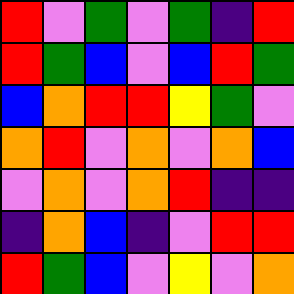[["red", "violet", "green", "violet", "green", "indigo", "red"], ["red", "green", "blue", "violet", "blue", "red", "green"], ["blue", "orange", "red", "red", "yellow", "green", "violet"], ["orange", "red", "violet", "orange", "violet", "orange", "blue"], ["violet", "orange", "violet", "orange", "red", "indigo", "indigo"], ["indigo", "orange", "blue", "indigo", "violet", "red", "red"], ["red", "green", "blue", "violet", "yellow", "violet", "orange"]]